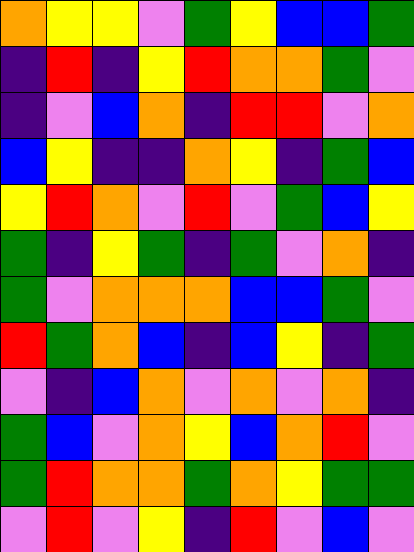[["orange", "yellow", "yellow", "violet", "green", "yellow", "blue", "blue", "green"], ["indigo", "red", "indigo", "yellow", "red", "orange", "orange", "green", "violet"], ["indigo", "violet", "blue", "orange", "indigo", "red", "red", "violet", "orange"], ["blue", "yellow", "indigo", "indigo", "orange", "yellow", "indigo", "green", "blue"], ["yellow", "red", "orange", "violet", "red", "violet", "green", "blue", "yellow"], ["green", "indigo", "yellow", "green", "indigo", "green", "violet", "orange", "indigo"], ["green", "violet", "orange", "orange", "orange", "blue", "blue", "green", "violet"], ["red", "green", "orange", "blue", "indigo", "blue", "yellow", "indigo", "green"], ["violet", "indigo", "blue", "orange", "violet", "orange", "violet", "orange", "indigo"], ["green", "blue", "violet", "orange", "yellow", "blue", "orange", "red", "violet"], ["green", "red", "orange", "orange", "green", "orange", "yellow", "green", "green"], ["violet", "red", "violet", "yellow", "indigo", "red", "violet", "blue", "violet"]]